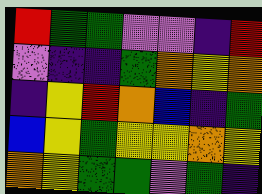[["red", "green", "green", "violet", "violet", "indigo", "red"], ["violet", "indigo", "indigo", "green", "orange", "yellow", "orange"], ["indigo", "yellow", "red", "orange", "blue", "indigo", "green"], ["blue", "yellow", "green", "yellow", "yellow", "orange", "yellow"], ["orange", "yellow", "green", "green", "violet", "green", "indigo"]]